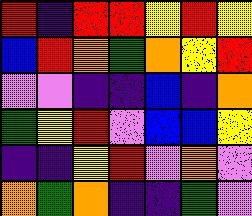[["red", "indigo", "red", "red", "yellow", "red", "yellow"], ["blue", "red", "orange", "green", "orange", "yellow", "red"], ["violet", "violet", "indigo", "indigo", "blue", "indigo", "orange"], ["green", "yellow", "red", "violet", "blue", "blue", "yellow"], ["indigo", "indigo", "yellow", "red", "violet", "orange", "violet"], ["orange", "green", "orange", "indigo", "indigo", "green", "violet"]]